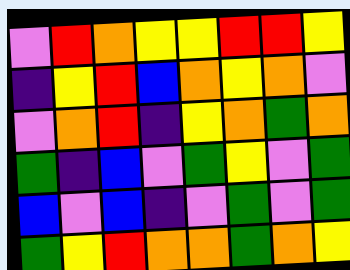[["violet", "red", "orange", "yellow", "yellow", "red", "red", "yellow"], ["indigo", "yellow", "red", "blue", "orange", "yellow", "orange", "violet"], ["violet", "orange", "red", "indigo", "yellow", "orange", "green", "orange"], ["green", "indigo", "blue", "violet", "green", "yellow", "violet", "green"], ["blue", "violet", "blue", "indigo", "violet", "green", "violet", "green"], ["green", "yellow", "red", "orange", "orange", "green", "orange", "yellow"]]